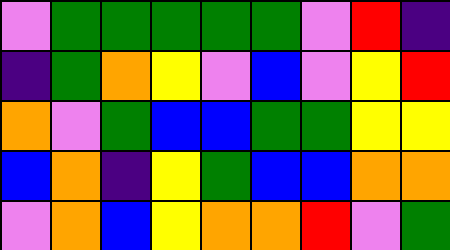[["violet", "green", "green", "green", "green", "green", "violet", "red", "indigo"], ["indigo", "green", "orange", "yellow", "violet", "blue", "violet", "yellow", "red"], ["orange", "violet", "green", "blue", "blue", "green", "green", "yellow", "yellow"], ["blue", "orange", "indigo", "yellow", "green", "blue", "blue", "orange", "orange"], ["violet", "orange", "blue", "yellow", "orange", "orange", "red", "violet", "green"]]